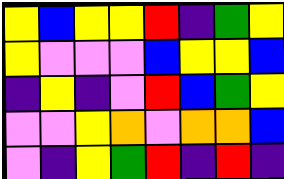[["yellow", "blue", "yellow", "yellow", "red", "indigo", "green", "yellow"], ["yellow", "violet", "violet", "violet", "blue", "yellow", "yellow", "blue"], ["indigo", "yellow", "indigo", "violet", "red", "blue", "green", "yellow"], ["violet", "violet", "yellow", "orange", "violet", "orange", "orange", "blue"], ["violet", "indigo", "yellow", "green", "red", "indigo", "red", "indigo"]]